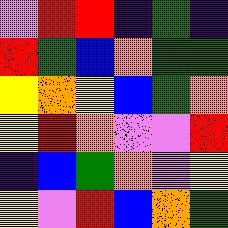[["violet", "red", "red", "indigo", "green", "indigo"], ["red", "green", "blue", "orange", "green", "green"], ["yellow", "orange", "yellow", "blue", "green", "orange"], ["yellow", "red", "orange", "violet", "violet", "red"], ["indigo", "blue", "green", "orange", "violet", "yellow"], ["yellow", "violet", "red", "blue", "orange", "green"]]